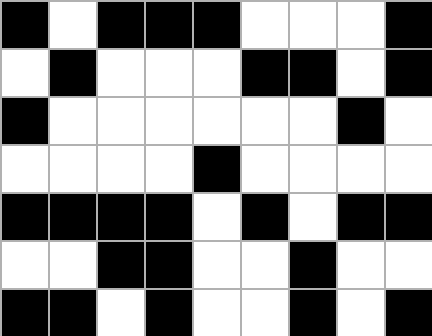[["black", "white", "black", "black", "black", "white", "white", "white", "black"], ["white", "black", "white", "white", "white", "black", "black", "white", "black"], ["black", "white", "white", "white", "white", "white", "white", "black", "white"], ["white", "white", "white", "white", "black", "white", "white", "white", "white"], ["black", "black", "black", "black", "white", "black", "white", "black", "black"], ["white", "white", "black", "black", "white", "white", "black", "white", "white"], ["black", "black", "white", "black", "white", "white", "black", "white", "black"]]